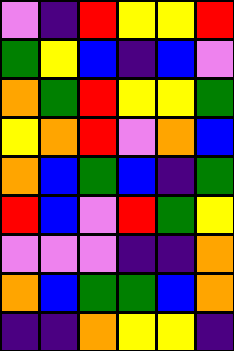[["violet", "indigo", "red", "yellow", "yellow", "red"], ["green", "yellow", "blue", "indigo", "blue", "violet"], ["orange", "green", "red", "yellow", "yellow", "green"], ["yellow", "orange", "red", "violet", "orange", "blue"], ["orange", "blue", "green", "blue", "indigo", "green"], ["red", "blue", "violet", "red", "green", "yellow"], ["violet", "violet", "violet", "indigo", "indigo", "orange"], ["orange", "blue", "green", "green", "blue", "orange"], ["indigo", "indigo", "orange", "yellow", "yellow", "indigo"]]